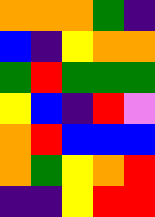[["orange", "orange", "orange", "green", "indigo"], ["blue", "indigo", "yellow", "orange", "orange"], ["green", "red", "green", "green", "green"], ["yellow", "blue", "indigo", "red", "violet"], ["orange", "red", "blue", "blue", "blue"], ["orange", "green", "yellow", "orange", "red"], ["indigo", "indigo", "yellow", "red", "red"]]